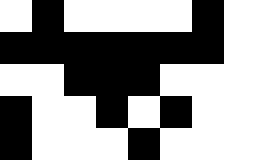[["white", "black", "white", "white", "white", "white", "black", "white"], ["black", "black", "black", "black", "black", "black", "black", "white"], ["white", "white", "black", "black", "black", "white", "white", "white"], ["black", "white", "white", "black", "white", "black", "white", "white"], ["black", "white", "white", "white", "black", "white", "white", "white"]]